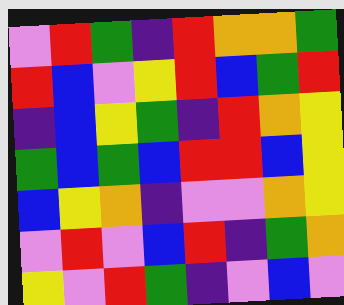[["violet", "red", "green", "indigo", "red", "orange", "orange", "green"], ["red", "blue", "violet", "yellow", "red", "blue", "green", "red"], ["indigo", "blue", "yellow", "green", "indigo", "red", "orange", "yellow"], ["green", "blue", "green", "blue", "red", "red", "blue", "yellow"], ["blue", "yellow", "orange", "indigo", "violet", "violet", "orange", "yellow"], ["violet", "red", "violet", "blue", "red", "indigo", "green", "orange"], ["yellow", "violet", "red", "green", "indigo", "violet", "blue", "violet"]]